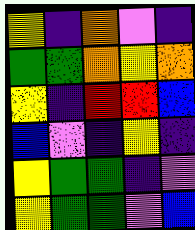[["yellow", "indigo", "orange", "violet", "indigo"], ["green", "green", "orange", "yellow", "orange"], ["yellow", "indigo", "red", "red", "blue"], ["blue", "violet", "indigo", "yellow", "indigo"], ["yellow", "green", "green", "indigo", "violet"], ["yellow", "green", "green", "violet", "blue"]]